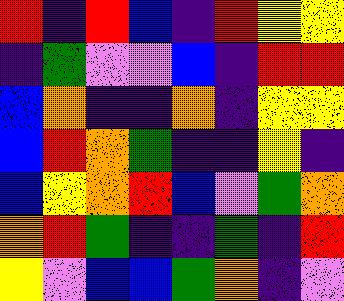[["red", "indigo", "red", "blue", "indigo", "red", "yellow", "yellow"], ["indigo", "green", "violet", "violet", "blue", "indigo", "red", "red"], ["blue", "orange", "indigo", "indigo", "orange", "indigo", "yellow", "yellow"], ["blue", "red", "orange", "green", "indigo", "indigo", "yellow", "indigo"], ["blue", "yellow", "orange", "red", "blue", "violet", "green", "orange"], ["orange", "red", "green", "indigo", "indigo", "green", "indigo", "red"], ["yellow", "violet", "blue", "blue", "green", "orange", "indigo", "violet"]]